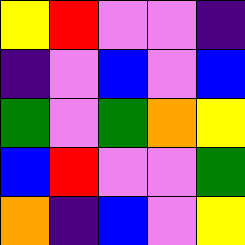[["yellow", "red", "violet", "violet", "indigo"], ["indigo", "violet", "blue", "violet", "blue"], ["green", "violet", "green", "orange", "yellow"], ["blue", "red", "violet", "violet", "green"], ["orange", "indigo", "blue", "violet", "yellow"]]